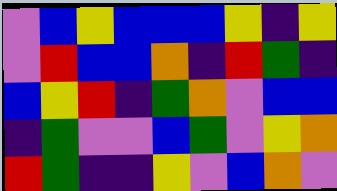[["violet", "blue", "yellow", "blue", "blue", "blue", "yellow", "indigo", "yellow"], ["violet", "red", "blue", "blue", "orange", "indigo", "red", "green", "indigo"], ["blue", "yellow", "red", "indigo", "green", "orange", "violet", "blue", "blue"], ["indigo", "green", "violet", "violet", "blue", "green", "violet", "yellow", "orange"], ["red", "green", "indigo", "indigo", "yellow", "violet", "blue", "orange", "violet"]]